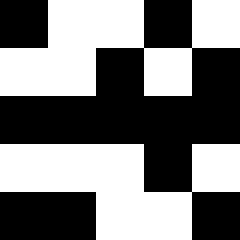[["black", "white", "white", "black", "white"], ["white", "white", "black", "white", "black"], ["black", "black", "black", "black", "black"], ["white", "white", "white", "black", "white"], ["black", "black", "white", "white", "black"]]